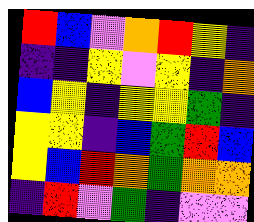[["red", "blue", "violet", "orange", "red", "yellow", "indigo"], ["indigo", "indigo", "yellow", "violet", "yellow", "indigo", "orange"], ["blue", "yellow", "indigo", "yellow", "yellow", "green", "indigo"], ["yellow", "yellow", "indigo", "blue", "green", "red", "blue"], ["yellow", "blue", "red", "orange", "green", "orange", "orange"], ["indigo", "red", "violet", "green", "indigo", "violet", "violet"]]